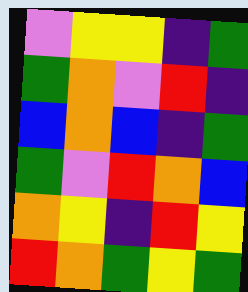[["violet", "yellow", "yellow", "indigo", "green"], ["green", "orange", "violet", "red", "indigo"], ["blue", "orange", "blue", "indigo", "green"], ["green", "violet", "red", "orange", "blue"], ["orange", "yellow", "indigo", "red", "yellow"], ["red", "orange", "green", "yellow", "green"]]